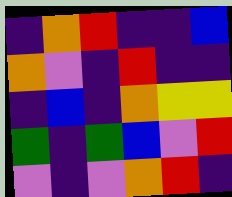[["indigo", "orange", "red", "indigo", "indigo", "blue"], ["orange", "violet", "indigo", "red", "indigo", "indigo"], ["indigo", "blue", "indigo", "orange", "yellow", "yellow"], ["green", "indigo", "green", "blue", "violet", "red"], ["violet", "indigo", "violet", "orange", "red", "indigo"]]